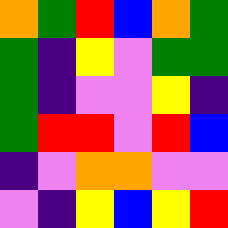[["orange", "green", "red", "blue", "orange", "green"], ["green", "indigo", "yellow", "violet", "green", "green"], ["green", "indigo", "violet", "violet", "yellow", "indigo"], ["green", "red", "red", "violet", "red", "blue"], ["indigo", "violet", "orange", "orange", "violet", "violet"], ["violet", "indigo", "yellow", "blue", "yellow", "red"]]